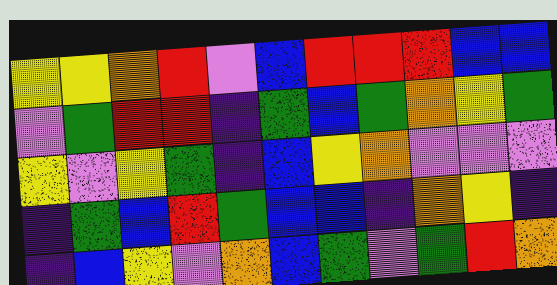[["yellow", "yellow", "orange", "red", "violet", "blue", "red", "red", "red", "blue", "blue"], ["violet", "green", "red", "red", "indigo", "green", "blue", "green", "orange", "yellow", "green"], ["yellow", "violet", "yellow", "green", "indigo", "blue", "yellow", "orange", "violet", "violet", "violet"], ["indigo", "green", "blue", "red", "green", "blue", "blue", "indigo", "orange", "yellow", "indigo"], ["indigo", "blue", "yellow", "violet", "orange", "blue", "green", "violet", "green", "red", "orange"]]